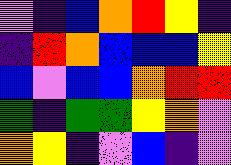[["violet", "indigo", "blue", "orange", "red", "yellow", "indigo"], ["indigo", "red", "orange", "blue", "blue", "blue", "yellow"], ["blue", "violet", "blue", "blue", "orange", "red", "red"], ["green", "indigo", "green", "green", "yellow", "orange", "violet"], ["orange", "yellow", "indigo", "violet", "blue", "indigo", "violet"]]